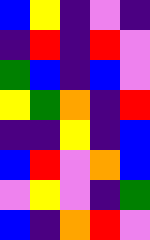[["blue", "yellow", "indigo", "violet", "indigo"], ["indigo", "red", "indigo", "red", "violet"], ["green", "blue", "indigo", "blue", "violet"], ["yellow", "green", "orange", "indigo", "red"], ["indigo", "indigo", "yellow", "indigo", "blue"], ["blue", "red", "violet", "orange", "blue"], ["violet", "yellow", "violet", "indigo", "green"], ["blue", "indigo", "orange", "red", "violet"]]